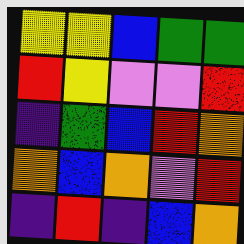[["yellow", "yellow", "blue", "green", "green"], ["red", "yellow", "violet", "violet", "red"], ["indigo", "green", "blue", "red", "orange"], ["orange", "blue", "orange", "violet", "red"], ["indigo", "red", "indigo", "blue", "orange"]]